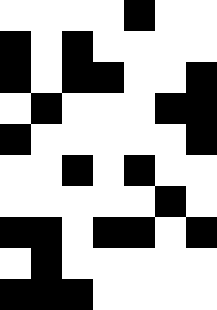[["white", "white", "white", "white", "black", "white", "white"], ["black", "white", "black", "white", "white", "white", "white"], ["black", "white", "black", "black", "white", "white", "black"], ["white", "black", "white", "white", "white", "black", "black"], ["black", "white", "white", "white", "white", "white", "black"], ["white", "white", "black", "white", "black", "white", "white"], ["white", "white", "white", "white", "white", "black", "white"], ["black", "black", "white", "black", "black", "white", "black"], ["white", "black", "white", "white", "white", "white", "white"], ["black", "black", "black", "white", "white", "white", "white"]]